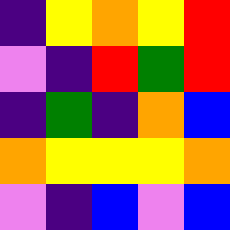[["indigo", "yellow", "orange", "yellow", "red"], ["violet", "indigo", "red", "green", "red"], ["indigo", "green", "indigo", "orange", "blue"], ["orange", "yellow", "yellow", "yellow", "orange"], ["violet", "indigo", "blue", "violet", "blue"]]